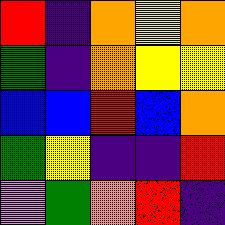[["red", "indigo", "orange", "yellow", "orange"], ["green", "indigo", "orange", "yellow", "yellow"], ["blue", "blue", "red", "blue", "orange"], ["green", "yellow", "indigo", "indigo", "red"], ["violet", "green", "orange", "red", "indigo"]]